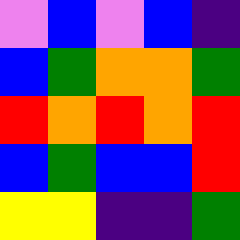[["violet", "blue", "violet", "blue", "indigo"], ["blue", "green", "orange", "orange", "green"], ["red", "orange", "red", "orange", "red"], ["blue", "green", "blue", "blue", "red"], ["yellow", "yellow", "indigo", "indigo", "green"]]